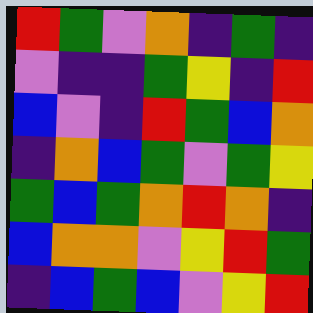[["red", "green", "violet", "orange", "indigo", "green", "indigo"], ["violet", "indigo", "indigo", "green", "yellow", "indigo", "red"], ["blue", "violet", "indigo", "red", "green", "blue", "orange"], ["indigo", "orange", "blue", "green", "violet", "green", "yellow"], ["green", "blue", "green", "orange", "red", "orange", "indigo"], ["blue", "orange", "orange", "violet", "yellow", "red", "green"], ["indigo", "blue", "green", "blue", "violet", "yellow", "red"]]